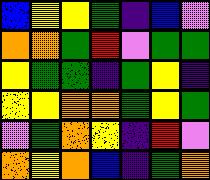[["blue", "yellow", "yellow", "green", "indigo", "blue", "violet"], ["orange", "orange", "green", "red", "violet", "green", "green"], ["yellow", "green", "green", "indigo", "green", "yellow", "indigo"], ["yellow", "yellow", "orange", "orange", "green", "yellow", "green"], ["violet", "green", "orange", "yellow", "indigo", "red", "violet"], ["orange", "yellow", "orange", "blue", "indigo", "green", "orange"]]